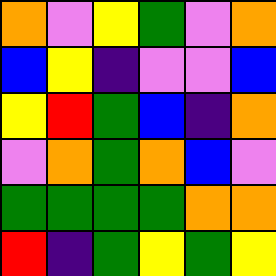[["orange", "violet", "yellow", "green", "violet", "orange"], ["blue", "yellow", "indigo", "violet", "violet", "blue"], ["yellow", "red", "green", "blue", "indigo", "orange"], ["violet", "orange", "green", "orange", "blue", "violet"], ["green", "green", "green", "green", "orange", "orange"], ["red", "indigo", "green", "yellow", "green", "yellow"]]